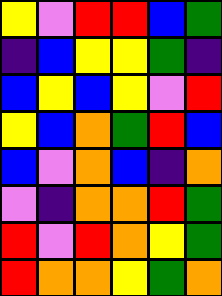[["yellow", "violet", "red", "red", "blue", "green"], ["indigo", "blue", "yellow", "yellow", "green", "indigo"], ["blue", "yellow", "blue", "yellow", "violet", "red"], ["yellow", "blue", "orange", "green", "red", "blue"], ["blue", "violet", "orange", "blue", "indigo", "orange"], ["violet", "indigo", "orange", "orange", "red", "green"], ["red", "violet", "red", "orange", "yellow", "green"], ["red", "orange", "orange", "yellow", "green", "orange"]]